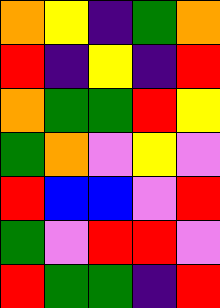[["orange", "yellow", "indigo", "green", "orange"], ["red", "indigo", "yellow", "indigo", "red"], ["orange", "green", "green", "red", "yellow"], ["green", "orange", "violet", "yellow", "violet"], ["red", "blue", "blue", "violet", "red"], ["green", "violet", "red", "red", "violet"], ["red", "green", "green", "indigo", "red"]]